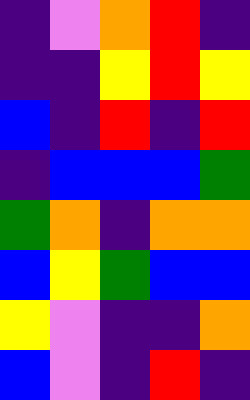[["indigo", "violet", "orange", "red", "indigo"], ["indigo", "indigo", "yellow", "red", "yellow"], ["blue", "indigo", "red", "indigo", "red"], ["indigo", "blue", "blue", "blue", "green"], ["green", "orange", "indigo", "orange", "orange"], ["blue", "yellow", "green", "blue", "blue"], ["yellow", "violet", "indigo", "indigo", "orange"], ["blue", "violet", "indigo", "red", "indigo"]]